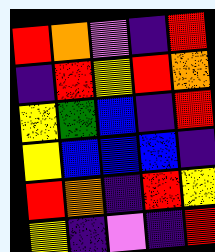[["red", "orange", "violet", "indigo", "red"], ["indigo", "red", "yellow", "red", "orange"], ["yellow", "green", "blue", "indigo", "red"], ["yellow", "blue", "blue", "blue", "indigo"], ["red", "orange", "indigo", "red", "yellow"], ["yellow", "indigo", "violet", "indigo", "red"]]